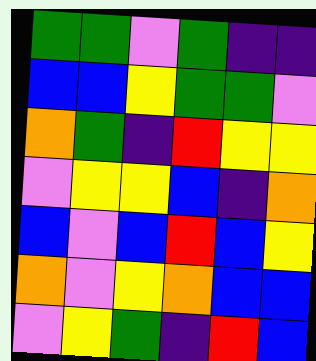[["green", "green", "violet", "green", "indigo", "indigo"], ["blue", "blue", "yellow", "green", "green", "violet"], ["orange", "green", "indigo", "red", "yellow", "yellow"], ["violet", "yellow", "yellow", "blue", "indigo", "orange"], ["blue", "violet", "blue", "red", "blue", "yellow"], ["orange", "violet", "yellow", "orange", "blue", "blue"], ["violet", "yellow", "green", "indigo", "red", "blue"]]